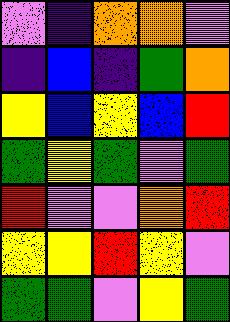[["violet", "indigo", "orange", "orange", "violet"], ["indigo", "blue", "indigo", "green", "orange"], ["yellow", "blue", "yellow", "blue", "red"], ["green", "yellow", "green", "violet", "green"], ["red", "violet", "violet", "orange", "red"], ["yellow", "yellow", "red", "yellow", "violet"], ["green", "green", "violet", "yellow", "green"]]